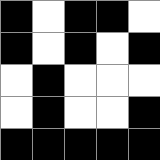[["black", "white", "black", "black", "white"], ["black", "white", "black", "white", "black"], ["white", "black", "white", "white", "white"], ["white", "black", "white", "white", "black"], ["black", "black", "black", "black", "black"]]